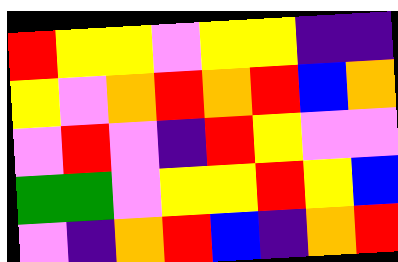[["red", "yellow", "yellow", "violet", "yellow", "yellow", "indigo", "indigo"], ["yellow", "violet", "orange", "red", "orange", "red", "blue", "orange"], ["violet", "red", "violet", "indigo", "red", "yellow", "violet", "violet"], ["green", "green", "violet", "yellow", "yellow", "red", "yellow", "blue"], ["violet", "indigo", "orange", "red", "blue", "indigo", "orange", "red"]]